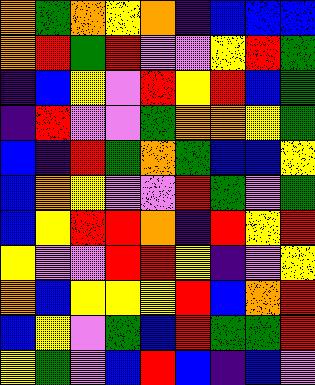[["orange", "green", "orange", "yellow", "orange", "indigo", "blue", "blue", "blue"], ["orange", "red", "green", "red", "violet", "violet", "yellow", "red", "green"], ["indigo", "blue", "yellow", "violet", "red", "yellow", "red", "blue", "green"], ["indigo", "red", "violet", "violet", "green", "orange", "orange", "yellow", "green"], ["blue", "indigo", "red", "green", "orange", "green", "blue", "blue", "yellow"], ["blue", "orange", "yellow", "violet", "violet", "red", "green", "violet", "green"], ["blue", "yellow", "red", "red", "orange", "indigo", "red", "yellow", "red"], ["yellow", "violet", "violet", "red", "red", "yellow", "indigo", "violet", "yellow"], ["orange", "blue", "yellow", "yellow", "yellow", "red", "blue", "orange", "red"], ["blue", "yellow", "violet", "green", "blue", "red", "green", "green", "red"], ["yellow", "green", "violet", "blue", "red", "blue", "indigo", "blue", "violet"]]